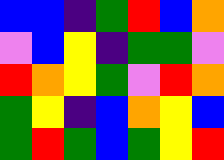[["blue", "blue", "indigo", "green", "red", "blue", "orange"], ["violet", "blue", "yellow", "indigo", "green", "green", "violet"], ["red", "orange", "yellow", "green", "violet", "red", "orange"], ["green", "yellow", "indigo", "blue", "orange", "yellow", "blue"], ["green", "red", "green", "blue", "green", "yellow", "red"]]